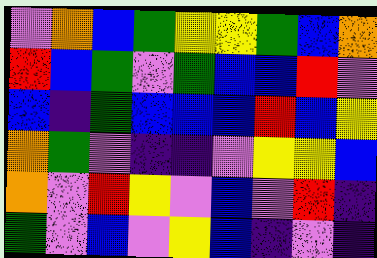[["violet", "orange", "blue", "green", "yellow", "yellow", "green", "blue", "orange"], ["red", "blue", "green", "violet", "green", "blue", "blue", "red", "violet"], ["blue", "indigo", "green", "blue", "blue", "blue", "red", "blue", "yellow"], ["orange", "green", "violet", "indigo", "indigo", "violet", "yellow", "yellow", "blue"], ["orange", "violet", "red", "yellow", "violet", "blue", "violet", "red", "indigo"], ["green", "violet", "blue", "violet", "yellow", "blue", "indigo", "violet", "indigo"]]